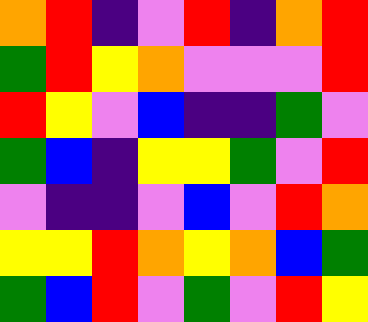[["orange", "red", "indigo", "violet", "red", "indigo", "orange", "red"], ["green", "red", "yellow", "orange", "violet", "violet", "violet", "red"], ["red", "yellow", "violet", "blue", "indigo", "indigo", "green", "violet"], ["green", "blue", "indigo", "yellow", "yellow", "green", "violet", "red"], ["violet", "indigo", "indigo", "violet", "blue", "violet", "red", "orange"], ["yellow", "yellow", "red", "orange", "yellow", "orange", "blue", "green"], ["green", "blue", "red", "violet", "green", "violet", "red", "yellow"]]